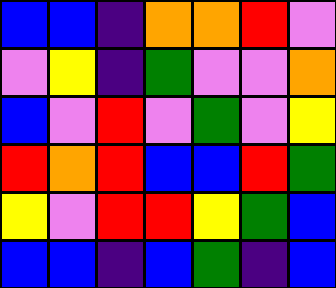[["blue", "blue", "indigo", "orange", "orange", "red", "violet"], ["violet", "yellow", "indigo", "green", "violet", "violet", "orange"], ["blue", "violet", "red", "violet", "green", "violet", "yellow"], ["red", "orange", "red", "blue", "blue", "red", "green"], ["yellow", "violet", "red", "red", "yellow", "green", "blue"], ["blue", "blue", "indigo", "blue", "green", "indigo", "blue"]]